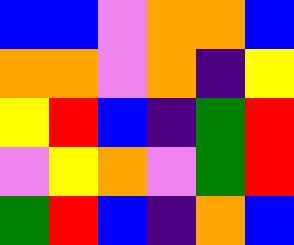[["blue", "blue", "violet", "orange", "orange", "blue"], ["orange", "orange", "violet", "orange", "indigo", "yellow"], ["yellow", "red", "blue", "indigo", "green", "red"], ["violet", "yellow", "orange", "violet", "green", "red"], ["green", "red", "blue", "indigo", "orange", "blue"]]